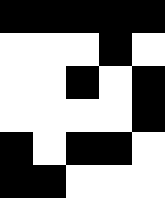[["black", "black", "black", "black", "black"], ["white", "white", "white", "black", "white"], ["white", "white", "black", "white", "black"], ["white", "white", "white", "white", "black"], ["black", "white", "black", "black", "white"], ["black", "black", "white", "white", "white"]]